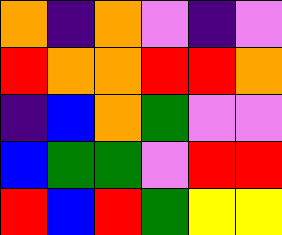[["orange", "indigo", "orange", "violet", "indigo", "violet"], ["red", "orange", "orange", "red", "red", "orange"], ["indigo", "blue", "orange", "green", "violet", "violet"], ["blue", "green", "green", "violet", "red", "red"], ["red", "blue", "red", "green", "yellow", "yellow"]]